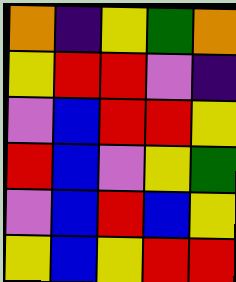[["orange", "indigo", "yellow", "green", "orange"], ["yellow", "red", "red", "violet", "indigo"], ["violet", "blue", "red", "red", "yellow"], ["red", "blue", "violet", "yellow", "green"], ["violet", "blue", "red", "blue", "yellow"], ["yellow", "blue", "yellow", "red", "red"]]